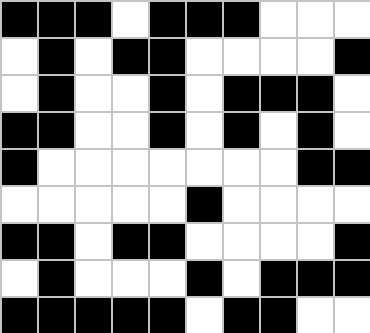[["black", "black", "black", "white", "black", "black", "black", "white", "white", "white"], ["white", "black", "white", "black", "black", "white", "white", "white", "white", "black"], ["white", "black", "white", "white", "black", "white", "black", "black", "black", "white"], ["black", "black", "white", "white", "black", "white", "black", "white", "black", "white"], ["black", "white", "white", "white", "white", "white", "white", "white", "black", "black"], ["white", "white", "white", "white", "white", "black", "white", "white", "white", "white"], ["black", "black", "white", "black", "black", "white", "white", "white", "white", "black"], ["white", "black", "white", "white", "white", "black", "white", "black", "black", "black"], ["black", "black", "black", "black", "black", "white", "black", "black", "white", "white"]]